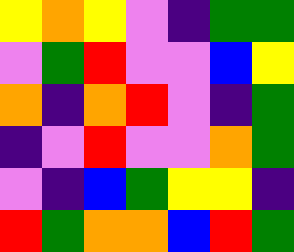[["yellow", "orange", "yellow", "violet", "indigo", "green", "green"], ["violet", "green", "red", "violet", "violet", "blue", "yellow"], ["orange", "indigo", "orange", "red", "violet", "indigo", "green"], ["indigo", "violet", "red", "violet", "violet", "orange", "green"], ["violet", "indigo", "blue", "green", "yellow", "yellow", "indigo"], ["red", "green", "orange", "orange", "blue", "red", "green"]]